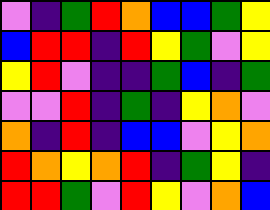[["violet", "indigo", "green", "red", "orange", "blue", "blue", "green", "yellow"], ["blue", "red", "red", "indigo", "red", "yellow", "green", "violet", "yellow"], ["yellow", "red", "violet", "indigo", "indigo", "green", "blue", "indigo", "green"], ["violet", "violet", "red", "indigo", "green", "indigo", "yellow", "orange", "violet"], ["orange", "indigo", "red", "indigo", "blue", "blue", "violet", "yellow", "orange"], ["red", "orange", "yellow", "orange", "red", "indigo", "green", "yellow", "indigo"], ["red", "red", "green", "violet", "red", "yellow", "violet", "orange", "blue"]]